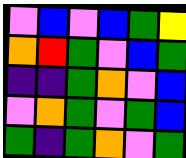[["violet", "blue", "violet", "blue", "green", "yellow"], ["orange", "red", "green", "violet", "blue", "green"], ["indigo", "indigo", "green", "orange", "violet", "blue"], ["violet", "orange", "green", "violet", "green", "blue"], ["green", "indigo", "green", "orange", "violet", "green"]]